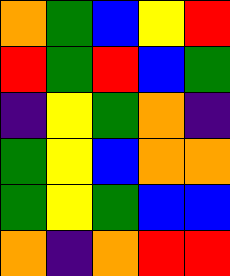[["orange", "green", "blue", "yellow", "red"], ["red", "green", "red", "blue", "green"], ["indigo", "yellow", "green", "orange", "indigo"], ["green", "yellow", "blue", "orange", "orange"], ["green", "yellow", "green", "blue", "blue"], ["orange", "indigo", "orange", "red", "red"]]